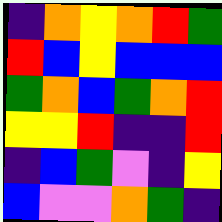[["indigo", "orange", "yellow", "orange", "red", "green"], ["red", "blue", "yellow", "blue", "blue", "blue"], ["green", "orange", "blue", "green", "orange", "red"], ["yellow", "yellow", "red", "indigo", "indigo", "red"], ["indigo", "blue", "green", "violet", "indigo", "yellow"], ["blue", "violet", "violet", "orange", "green", "indigo"]]